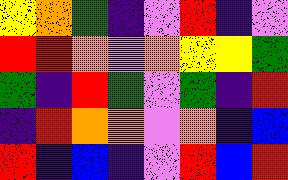[["yellow", "orange", "green", "indigo", "violet", "red", "indigo", "violet"], ["red", "red", "orange", "violet", "orange", "yellow", "yellow", "green"], ["green", "indigo", "red", "green", "violet", "green", "indigo", "red"], ["indigo", "red", "orange", "orange", "violet", "orange", "indigo", "blue"], ["red", "indigo", "blue", "indigo", "violet", "red", "blue", "red"]]